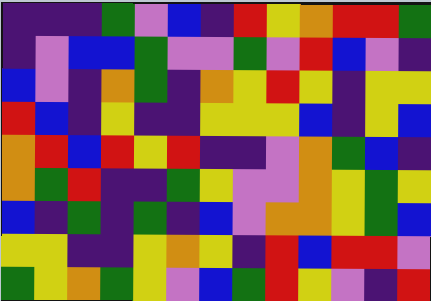[["indigo", "indigo", "indigo", "green", "violet", "blue", "indigo", "red", "yellow", "orange", "red", "red", "green"], ["indigo", "violet", "blue", "blue", "green", "violet", "violet", "green", "violet", "red", "blue", "violet", "indigo"], ["blue", "violet", "indigo", "orange", "green", "indigo", "orange", "yellow", "red", "yellow", "indigo", "yellow", "yellow"], ["red", "blue", "indigo", "yellow", "indigo", "indigo", "yellow", "yellow", "yellow", "blue", "indigo", "yellow", "blue"], ["orange", "red", "blue", "red", "yellow", "red", "indigo", "indigo", "violet", "orange", "green", "blue", "indigo"], ["orange", "green", "red", "indigo", "indigo", "green", "yellow", "violet", "violet", "orange", "yellow", "green", "yellow"], ["blue", "indigo", "green", "indigo", "green", "indigo", "blue", "violet", "orange", "orange", "yellow", "green", "blue"], ["yellow", "yellow", "indigo", "indigo", "yellow", "orange", "yellow", "indigo", "red", "blue", "red", "red", "violet"], ["green", "yellow", "orange", "green", "yellow", "violet", "blue", "green", "red", "yellow", "violet", "indigo", "red"]]